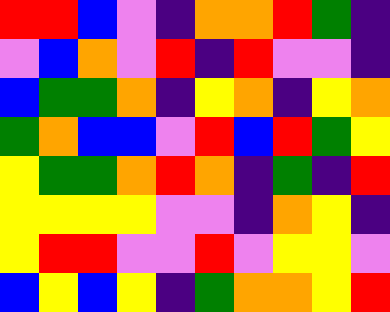[["red", "red", "blue", "violet", "indigo", "orange", "orange", "red", "green", "indigo"], ["violet", "blue", "orange", "violet", "red", "indigo", "red", "violet", "violet", "indigo"], ["blue", "green", "green", "orange", "indigo", "yellow", "orange", "indigo", "yellow", "orange"], ["green", "orange", "blue", "blue", "violet", "red", "blue", "red", "green", "yellow"], ["yellow", "green", "green", "orange", "red", "orange", "indigo", "green", "indigo", "red"], ["yellow", "yellow", "yellow", "yellow", "violet", "violet", "indigo", "orange", "yellow", "indigo"], ["yellow", "red", "red", "violet", "violet", "red", "violet", "yellow", "yellow", "violet"], ["blue", "yellow", "blue", "yellow", "indigo", "green", "orange", "orange", "yellow", "red"]]